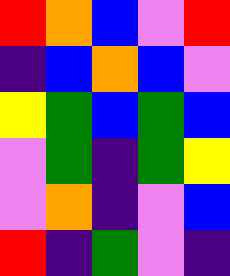[["red", "orange", "blue", "violet", "red"], ["indigo", "blue", "orange", "blue", "violet"], ["yellow", "green", "blue", "green", "blue"], ["violet", "green", "indigo", "green", "yellow"], ["violet", "orange", "indigo", "violet", "blue"], ["red", "indigo", "green", "violet", "indigo"]]